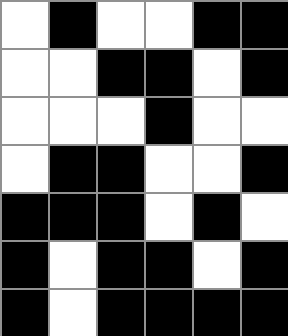[["white", "black", "white", "white", "black", "black"], ["white", "white", "black", "black", "white", "black"], ["white", "white", "white", "black", "white", "white"], ["white", "black", "black", "white", "white", "black"], ["black", "black", "black", "white", "black", "white"], ["black", "white", "black", "black", "white", "black"], ["black", "white", "black", "black", "black", "black"]]